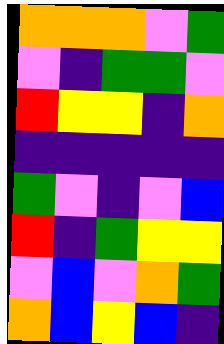[["orange", "orange", "orange", "violet", "green"], ["violet", "indigo", "green", "green", "violet"], ["red", "yellow", "yellow", "indigo", "orange"], ["indigo", "indigo", "indigo", "indigo", "indigo"], ["green", "violet", "indigo", "violet", "blue"], ["red", "indigo", "green", "yellow", "yellow"], ["violet", "blue", "violet", "orange", "green"], ["orange", "blue", "yellow", "blue", "indigo"]]